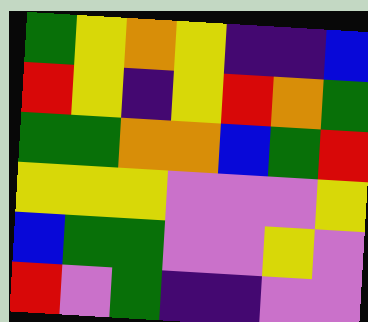[["green", "yellow", "orange", "yellow", "indigo", "indigo", "blue"], ["red", "yellow", "indigo", "yellow", "red", "orange", "green"], ["green", "green", "orange", "orange", "blue", "green", "red"], ["yellow", "yellow", "yellow", "violet", "violet", "violet", "yellow"], ["blue", "green", "green", "violet", "violet", "yellow", "violet"], ["red", "violet", "green", "indigo", "indigo", "violet", "violet"]]